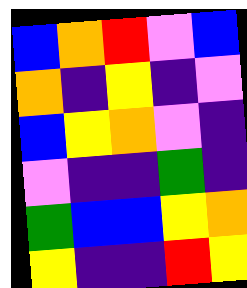[["blue", "orange", "red", "violet", "blue"], ["orange", "indigo", "yellow", "indigo", "violet"], ["blue", "yellow", "orange", "violet", "indigo"], ["violet", "indigo", "indigo", "green", "indigo"], ["green", "blue", "blue", "yellow", "orange"], ["yellow", "indigo", "indigo", "red", "yellow"]]